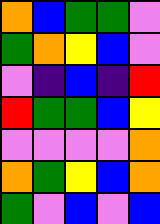[["orange", "blue", "green", "green", "violet"], ["green", "orange", "yellow", "blue", "violet"], ["violet", "indigo", "blue", "indigo", "red"], ["red", "green", "green", "blue", "yellow"], ["violet", "violet", "violet", "violet", "orange"], ["orange", "green", "yellow", "blue", "orange"], ["green", "violet", "blue", "violet", "blue"]]